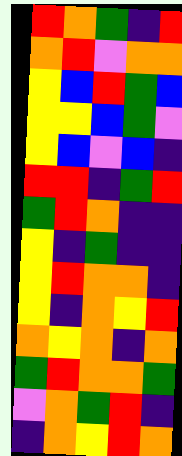[["red", "orange", "green", "indigo", "red"], ["orange", "red", "violet", "orange", "orange"], ["yellow", "blue", "red", "green", "blue"], ["yellow", "yellow", "blue", "green", "violet"], ["yellow", "blue", "violet", "blue", "indigo"], ["red", "red", "indigo", "green", "red"], ["green", "red", "orange", "indigo", "indigo"], ["yellow", "indigo", "green", "indigo", "indigo"], ["yellow", "red", "orange", "orange", "indigo"], ["yellow", "indigo", "orange", "yellow", "red"], ["orange", "yellow", "orange", "indigo", "orange"], ["green", "red", "orange", "orange", "green"], ["violet", "orange", "green", "red", "indigo"], ["indigo", "orange", "yellow", "red", "orange"]]